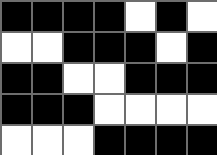[["black", "black", "black", "black", "white", "black", "white"], ["white", "white", "black", "black", "black", "white", "black"], ["black", "black", "white", "white", "black", "black", "black"], ["black", "black", "black", "white", "white", "white", "white"], ["white", "white", "white", "black", "black", "black", "black"]]